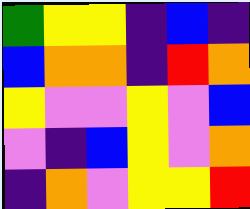[["green", "yellow", "yellow", "indigo", "blue", "indigo"], ["blue", "orange", "orange", "indigo", "red", "orange"], ["yellow", "violet", "violet", "yellow", "violet", "blue"], ["violet", "indigo", "blue", "yellow", "violet", "orange"], ["indigo", "orange", "violet", "yellow", "yellow", "red"]]